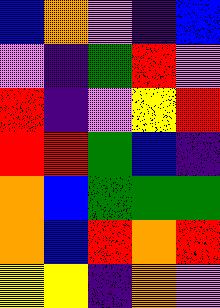[["blue", "orange", "violet", "indigo", "blue"], ["violet", "indigo", "green", "red", "violet"], ["red", "indigo", "violet", "yellow", "red"], ["red", "red", "green", "blue", "indigo"], ["orange", "blue", "green", "green", "green"], ["orange", "blue", "red", "orange", "red"], ["yellow", "yellow", "indigo", "orange", "violet"]]